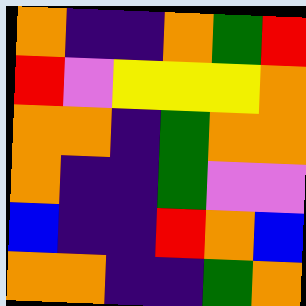[["orange", "indigo", "indigo", "orange", "green", "red"], ["red", "violet", "yellow", "yellow", "yellow", "orange"], ["orange", "orange", "indigo", "green", "orange", "orange"], ["orange", "indigo", "indigo", "green", "violet", "violet"], ["blue", "indigo", "indigo", "red", "orange", "blue"], ["orange", "orange", "indigo", "indigo", "green", "orange"]]